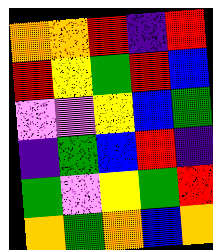[["orange", "orange", "red", "indigo", "red"], ["red", "yellow", "green", "red", "blue"], ["violet", "violet", "yellow", "blue", "green"], ["indigo", "green", "blue", "red", "indigo"], ["green", "violet", "yellow", "green", "red"], ["orange", "green", "orange", "blue", "orange"]]